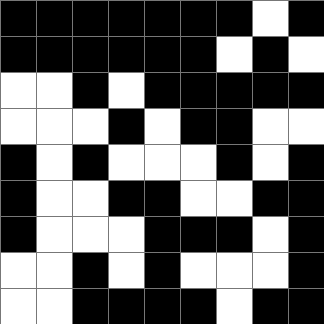[["black", "black", "black", "black", "black", "black", "black", "white", "black"], ["black", "black", "black", "black", "black", "black", "white", "black", "white"], ["white", "white", "black", "white", "black", "black", "black", "black", "black"], ["white", "white", "white", "black", "white", "black", "black", "white", "white"], ["black", "white", "black", "white", "white", "white", "black", "white", "black"], ["black", "white", "white", "black", "black", "white", "white", "black", "black"], ["black", "white", "white", "white", "black", "black", "black", "white", "black"], ["white", "white", "black", "white", "black", "white", "white", "white", "black"], ["white", "white", "black", "black", "black", "black", "white", "black", "black"]]